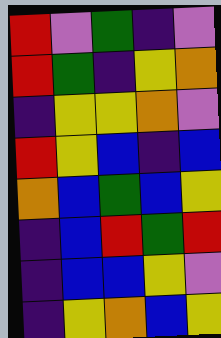[["red", "violet", "green", "indigo", "violet"], ["red", "green", "indigo", "yellow", "orange"], ["indigo", "yellow", "yellow", "orange", "violet"], ["red", "yellow", "blue", "indigo", "blue"], ["orange", "blue", "green", "blue", "yellow"], ["indigo", "blue", "red", "green", "red"], ["indigo", "blue", "blue", "yellow", "violet"], ["indigo", "yellow", "orange", "blue", "yellow"]]